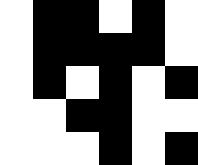[["white", "black", "black", "white", "black", "white"], ["white", "black", "black", "black", "black", "white"], ["white", "black", "white", "black", "white", "black"], ["white", "white", "black", "black", "white", "white"], ["white", "white", "white", "black", "white", "black"]]